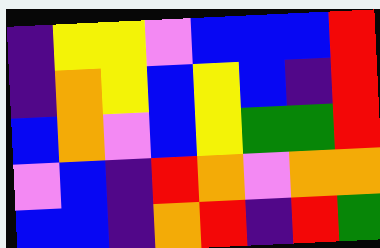[["indigo", "yellow", "yellow", "violet", "blue", "blue", "blue", "red"], ["indigo", "orange", "yellow", "blue", "yellow", "blue", "indigo", "red"], ["blue", "orange", "violet", "blue", "yellow", "green", "green", "red"], ["violet", "blue", "indigo", "red", "orange", "violet", "orange", "orange"], ["blue", "blue", "indigo", "orange", "red", "indigo", "red", "green"]]